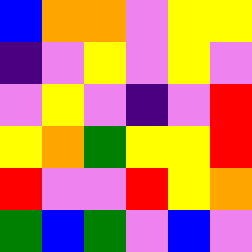[["blue", "orange", "orange", "violet", "yellow", "yellow"], ["indigo", "violet", "yellow", "violet", "yellow", "violet"], ["violet", "yellow", "violet", "indigo", "violet", "red"], ["yellow", "orange", "green", "yellow", "yellow", "red"], ["red", "violet", "violet", "red", "yellow", "orange"], ["green", "blue", "green", "violet", "blue", "violet"]]